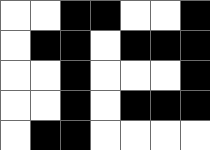[["white", "white", "black", "black", "white", "white", "black"], ["white", "black", "black", "white", "black", "black", "black"], ["white", "white", "black", "white", "white", "white", "black"], ["white", "white", "black", "white", "black", "black", "black"], ["white", "black", "black", "white", "white", "white", "white"]]